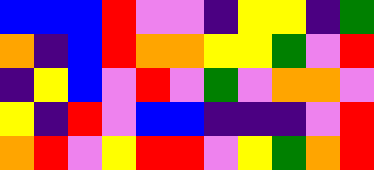[["blue", "blue", "blue", "red", "violet", "violet", "indigo", "yellow", "yellow", "indigo", "green"], ["orange", "indigo", "blue", "red", "orange", "orange", "yellow", "yellow", "green", "violet", "red"], ["indigo", "yellow", "blue", "violet", "red", "violet", "green", "violet", "orange", "orange", "violet"], ["yellow", "indigo", "red", "violet", "blue", "blue", "indigo", "indigo", "indigo", "violet", "red"], ["orange", "red", "violet", "yellow", "red", "red", "violet", "yellow", "green", "orange", "red"]]